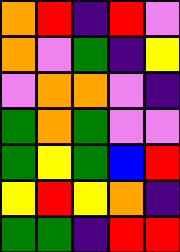[["orange", "red", "indigo", "red", "violet"], ["orange", "violet", "green", "indigo", "yellow"], ["violet", "orange", "orange", "violet", "indigo"], ["green", "orange", "green", "violet", "violet"], ["green", "yellow", "green", "blue", "red"], ["yellow", "red", "yellow", "orange", "indigo"], ["green", "green", "indigo", "red", "red"]]